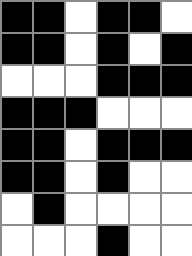[["black", "black", "white", "black", "black", "white"], ["black", "black", "white", "black", "white", "black"], ["white", "white", "white", "black", "black", "black"], ["black", "black", "black", "white", "white", "white"], ["black", "black", "white", "black", "black", "black"], ["black", "black", "white", "black", "white", "white"], ["white", "black", "white", "white", "white", "white"], ["white", "white", "white", "black", "white", "white"]]